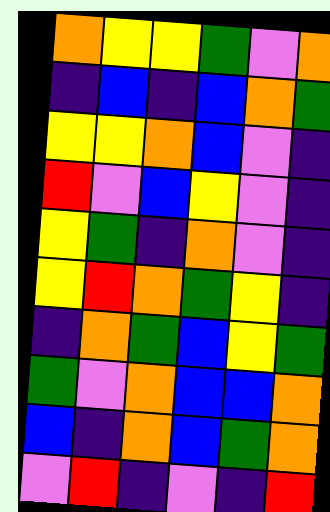[["orange", "yellow", "yellow", "green", "violet", "orange"], ["indigo", "blue", "indigo", "blue", "orange", "green"], ["yellow", "yellow", "orange", "blue", "violet", "indigo"], ["red", "violet", "blue", "yellow", "violet", "indigo"], ["yellow", "green", "indigo", "orange", "violet", "indigo"], ["yellow", "red", "orange", "green", "yellow", "indigo"], ["indigo", "orange", "green", "blue", "yellow", "green"], ["green", "violet", "orange", "blue", "blue", "orange"], ["blue", "indigo", "orange", "blue", "green", "orange"], ["violet", "red", "indigo", "violet", "indigo", "red"]]